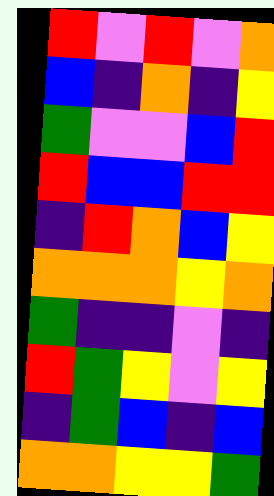[["red", "violet", "red", "violet", "orange"], ["blue", "indigo", "orange", "indigo", "yellow"], ["green", "violet", "violet", "blue", "red"], ["red", "blue", "blue", "red", "red"], ["indigo", "red", "orange", "blue", "yellow"], ["orange", "orange", "orange", "yellow", "orange"], ["green", "indigo", "indigo", "violet", "indigo"], ["red", "green", "yellow", "violet", "yellow"], ["indigo", "green", "blue", "indigo", "blue"], ["orange", "orange", "yellow", "yellow", "green"]]